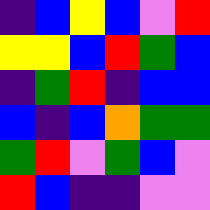[["indigo", "blue", "yellow", "blue", "violet", "red"], ["yellow", "yellow", "blue", "red", "green", "blue"], ["indigo", "green", "red", "indigo", "blue", "blue"], ["blue", "indigo", "blue", "orange", "green", "green"], ["green", "red", "violet", "green", "blue", "violet"], ["red", "blue", "indigo", "indigo", "violet", "violet"]]